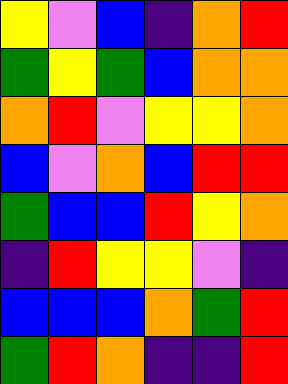[["yellow", "violet", "blue", "indigo", "orange", "red"], ["green", "yellow", "green", "blue", "orange", "orange"], ["orange", "red", "violet", "yellow", "yellow", "orange"], ["blue", "violet", "orange", "blue", "red", "red"], ["green", "blue", "blue", "red", "yellow", "orange"], ["indigo", "red", "yellow", "yellow", "violet", "indigo"], ["blue", "blue", "blue", "orange", "green", "red"], ["green", "red", "orange", "indigo", "indigo", "red"]]